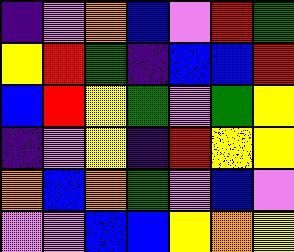[["indigo", "violet", "orange", "blue", "violet", "red", "green"], ["yellow", "red", "green", "indigo", "blue", "blue", "red"], ["blue", "red", "yellow", "green", "violet", "green", "yellow"], ["indigo", "violet", "yellow", "indigo", "red", "yellow", "yellow"], ["orange", "blue", "orange", "green", "violet", "blue", "violet"], ["violet", "violet", "blue", "blue", "yellow", "orange", "yellow"]]